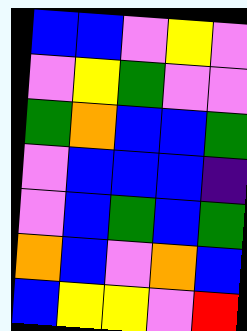[["blue", "blue", "violet", "yellow", "violet"], ["violet", "yellow", "green", "violet", "violet"], ["green", "orange", "blue", "blue", "green"], ["violet", "blue", "blue", "blue", "indigo"], ["violet", "blue", "green", "blue", "green"], ["orange", "blue", "violet", "orange", "blue"], ["blue", "yellow", "yellow", "violet", "red"]]